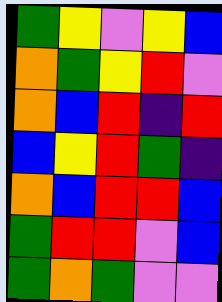[["green", "yellow", "violet", "yellow", "blue"], ["orange", "green", "yellow", "red", "violet"], ["orange", "blue", "red", "indigo", "red"], ["blue", "yellow", "red", "green", "indigo"], ["orange", "blue", "red", "red", "blue"], ["green", "red", "red", "violet", "blue"], ["green", "orange", "green", "violet", "violet"]]